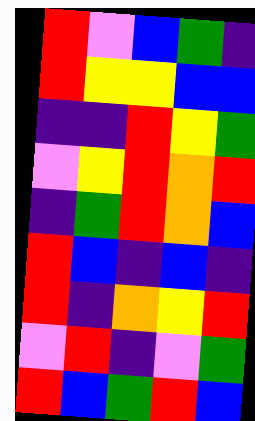[["red", "violet", "blue", "green", "indigo"], ["red", "yellow", "yellow", "blue", "blue"], ["indigo", "indigo", "red", "yellow", "green"], ["violet", "yellow", "red", "orange", "red"], ["indigo", "green", "red", "orange", "blue"], ["red", "blue", "indigo", "blue", "indigo"], ["red", "indigo", "orange", "yellow", "red"], ["violet", "red", "indigo", "violet", "green"], ["red", "blue", "green", "red", "blue"]]